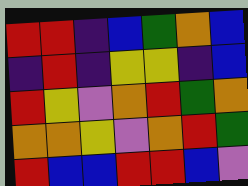[["red", "red", "indigo", "blue", "green", "orange", "blue"], ["indigo", "red", "indigo", "yellow", "yellow", "indigo", "blue"], ["red", "yellow", "violet", "orange", "red", "green", "orange"], ["orange", "orange", "yellow", "violet", "orange", "red", "green"], ["red", "blue", "blue", "red", "red", "blue", "violet"]]